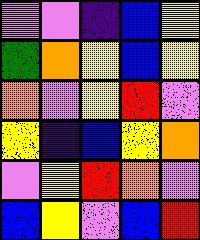[["violet", "violet", "indigo", "blue", "yellow"], ["green", "orange", "yellow", "blue", "yellow"], ["orange", "violet", "yellow", "red", "violet"], ["yellow", "indigo", "blue", "yellow", "orange"], ["violet", "yellow", "red", "orange", "violet"], ["blue", "yellow", "violet", "blue", "red"]]